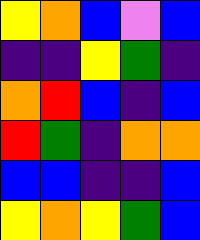[["yellow", "orange", "blue", "violet", "blue"], ["indigo", "indigo", "yellow", "green", "indigo"], ["orange", "red", "blue", "indigo", "blue"], ["red", "green", "indigo", "orange", "orange"], ["blue", "blue", "indigo", "indigo", "blue"], ["yellow", "orange", "yellow", "green", "blue"]]